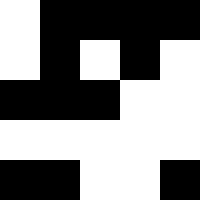[["white", "black", "black", "black", "black"], ["white", "black", "white", "black", "white"], ["black", "black", "black", "white", "white"], ["white", "white", "white", "white", "white"], ["black", "black", "white", "white", "black"]]